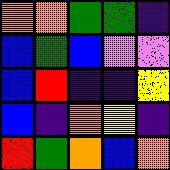[["orange", "orange", "green", "green", "indigo"], ["blue", "green", "blue", "violet", "violet"], ["blue", "red", "indigo", "indigo", "yellow"], ["blue", "indigo", "orange", "yellow", "indigo"], ["red", "green", "orange", "blue", "orange"]]